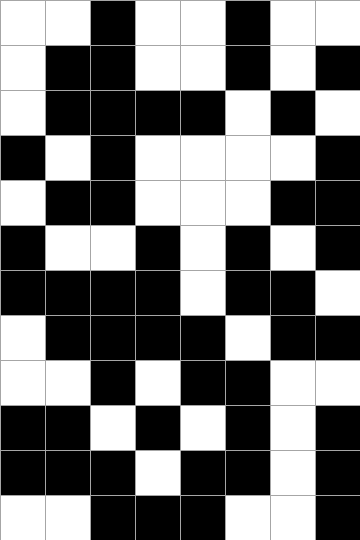[["white", "white", "black", "white", "white", "black", "white", "white"], ["white", "black", "black", "white", "white", "black", "white", "black"], ["white", "black", "black", "black", "black", "white", "black", "white"], ["black", "white", "black", "white", "white", "white", "white", "black"], ["white", "black", "black", "white", "white", "white", "black", "black"], ["black", "white", "white", "black", "white", "black", "white", "black"], ["black", "black", "black", "black", "white", "black", "black", "white"], ["white", "black", "black", "black", "black", "white", "black", "black"], ["white", "white", "black", "white", "black", "black", "white", "white"], ["black", "black", "white", "black", "white", "black", "white", "black"], ["black", "black", "black", "white", "black", "black", "white", "black"], ["white", "white", "black", "black", "black", "white", "white", "black"]]